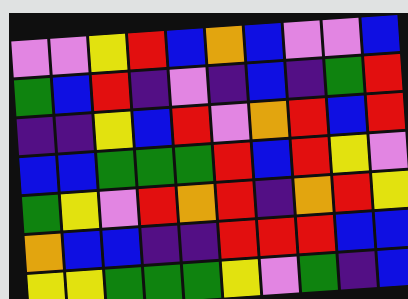[["violet", "violet", "yellow", "red", "blue", "orange", "blue", "violet", "violet", "blue"], ["green", "blue", "red", "indigo", "violet", "indigo", "blue", "indigo", "green", "red"], ["indigo", "indigo", "yellow", "blue", "red", "violet", "orange", "red", "blue", "red"], ["blue", "blue", "green", "green", "green", "red", "blue", "red", "yellow", "violet"], ["green", "yellow", "violet", "red", "orange", "red", "indigo", "orange", "red", "yellow"], ["orange", "blue", "blue", "indigo", "indigo", "red", "red", "red", "blue", "blue"], ["yellow", "yellow", "green", "green", "green", "yellow", "violet", "green", "indigo", "blue"]]